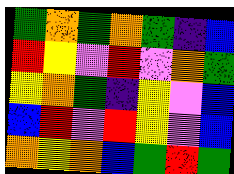[["green", "orange", "green", "orange", "green", "indigo", "blue"], ["red", "yellow", "violet", "red", "violet", "orange", "green"], ["yellow", "orange", "green", "indigo", "yellow", "violet", "blue"], ["blue", "red", "violet", "red", "yellow", "violet", "blue"], ["orange", "yellow", "orange", "blue", "green", "red", "green"]]